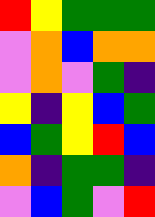[["red", "yellow", "green", "green", "green"], ["violet", "orange", "blue", "orange", "orange"], ["violet", "orange", "violet", "green", "indigo"], ["yellow", "indigo", "yellow", "blue", "green"], ["blue", "green", "yellow", "red", "blue"], ["orange", "indigo", "green", "green", "indigo"], ["violet", "blue", "green", "violet", "red"]]